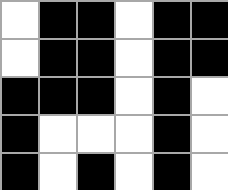[["white", "black", "black", "white", "black", "black"], ["white", "black", "black", "white", "black", "black"], ["black", "black", "black", "white", "black", "white"], ["black", "white", "white", "white", "black", "white"], ["black", "white", "black", "white", "black", "white"]]